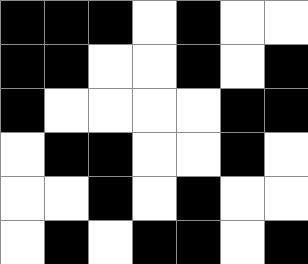[["black", "black", "black", "white", "black", "white", "white"], ["black", "black", "white", "white", "black", "white", "black"], ["black", "white", "white", "white", "white", "black", "black"], ["white", "black", "black", "white", "white", "black", "white"], ["white", "white", "black", "white", "black", "white", "white"], ["white", "black", "white", "black", "black", "white", "black"]]